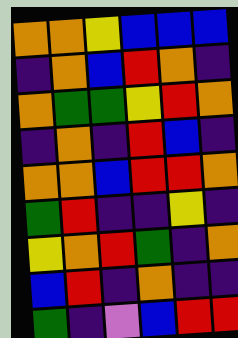[["orange", "orange", "yellow", "blue", "blue", "blue"], ["indigo", "orange", "blue", "red", "orange", "indigo"], ["orange", "green", "green", "yellow", "red", "orange"], ["indigo", "orange", "indigo", "red", "blue", "indigo"], ["orange", "orange", "blue", "red", "red", "orange"], ["green", "red", "indigo", "indigo", "yellow", "indigo"], ["yellow", "orange", "red", "green", "indigo", "orange"], ["blue", "red", "indigo", "orange", "indigo", "indigo"], ["green", "indigo", "violet", "blue", "red", "red"]]